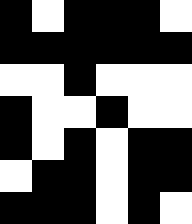[["black", "white", "black", "black", "black", "white"], ["black", "black", "black", "black", "black", "black"], ["white", "white", "black", "white", "white", "white"], ["black", "white", "white", "black", "white", "white"], ["black", "white", "black", "white", "black", "black"], ["white", "black", "black", "white", "black", "black"], ["black", "black", "black", "white", "black", "white"]]